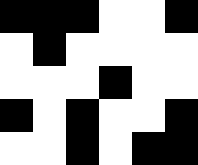[["black", "black", "black", "white", "white", "black"], ["white", "black", "white", "white", "white", "white"], ["white", "white", "white", "black", "white", "white"], ["black", "white", "black", "white", "white", "black"], ["white", "white", "black", "white", "black", "black"]]